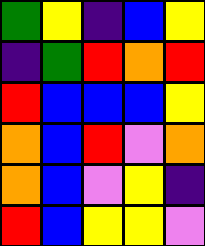[["green", "yellow", "indigo", "blue", "yellow"], ["indigo", "green", "red", "orange", "red"], ["red", "blue", "blue", "blue", "yellow"], ["orange", "blue", "red", "violet", "orange"], ["orange", "blue", "violet", "yellow", "indigo"], ["red", "blue", "yellow", "yellow", "violet"]]